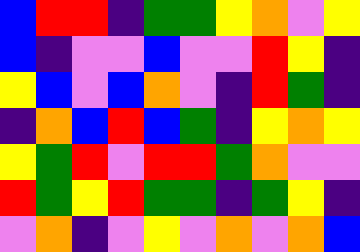[["blue", "red", "red", "indigo", "green", "green", "yellow", "orange", "violet", "yellow"], ["blue", "indigo", "violet", "violet", "blue", "violet", "violet", "red", "yellow", "indigo"], ["yellow", "blue", "violet", "blue", "orange", "violet", "indigo", "red", "green", "indigo"], ["indigo", "orange", "blue", "red", "blue", "green", "indigo", "yellow", "orange", "yellow"], ["yellow", "green", "red", "violet", "red", "red", "green", "orange", "violet", "violet"], ["red", "green", "yellow", "red", "green", "green", "indigo", "green", "yellow", "indigo"], ["violet", "orange", "indigo", "violet", "yellow", "violet", "orange", "violet", "orange", "blue"]]